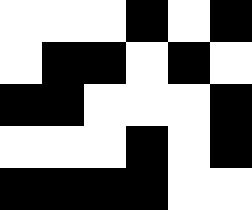[["white", "white", "white", "black", "white", "black"], ["white", "black", "black", "white", "black", "white"], ["black", "black", "white", "white", "white", "black"], ["white", "white", "white", "black", "white", "black"], ["black", "black", "black", "black", "white", "white"]]